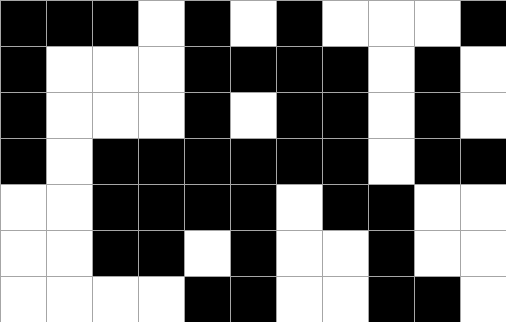[["black", "black", "black", "white", "black", "white", "black", "white", "white", "white", "black"], ["black", "white", "white", "white", "black", "black", "black", "black", "white", "black", "white"], ["black", "white", "white", "white", "black", "white", "black", "black", "white", "black", "white"], ["black", "white", "black", "black", "black", "black", "black", "black", "white", "black", "black"], ["white", "white", "black", "black", "black", "black", "white", "black", "black", "white", "white"], ["white", "white", "black", "black", "white", "black", "white", "white", "black", "white", "white"], ["white", "white", "white", "white", "black", "black", "white", "white", "black", "black", "white"]]